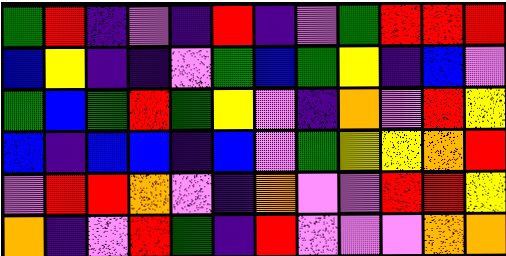[["green", "red", "indigo", "violet", "indigo", "red", "indigo", "violet", "green", "red", "red", "red"], ["blue", "yellow", "indigo", "indigo", "violet", "green", "blue", "green", "yellow", "indigo", "blue", "violet"], ["green", "blue", "green", "red", "green", "yellow", "violet", "indigo", "orange", "violet", "red", "yellow"], ["blue", "indigo", "blue", "blue", "indigo", "blue", "violet", "green", "yellow", "yellow", "orange", "red"], ["violet", "red", "red", "orange", "violet", "indigo", "orange", "violet", "violet", "red", "red", "yellow"], ["orange", "indigo", "violet", "red", "green", "indigo", "red", "violet", "violet", "violet", "orange", "orange"]]